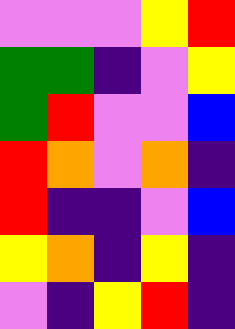[["violet", "violet", "violet", "yellow", "red"], ["green", "green", "indigo", "violet", "yellow"], ["green", "red", "violet", "violet", "blue"], ["red", "orange", "violet", "orange", "indigo"], ["red", "indigo", "indigo", "violet", "blue"], ["yellow", "orange", "indigo", "yellow", "indigo"], ["violet", "indigo", "yellow", "red", "indigo"]]